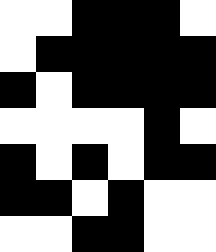[["white", "white", "black", "black", "black", "white"], ["white", "black", "black", "black", "black", "black"], ["black", "white", "black", "black", "black", "black"], ["white", "white", "white", "white", "black", "white"], ["black", "white", "black", "white", "black", "black"], ["black", "black", "white", "black", "white", "white"], ["white", "white", "black", "black", "white", "white"]]